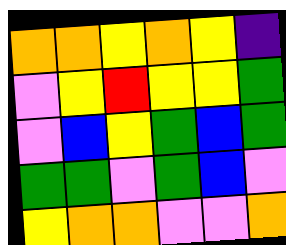[["orange", "orange", "yellow", "orange", "yellow", "indigo"], ["violet", "yellow", "red", "yellow", "yellow", "green"], ["violet", "blue", "yellow", "green", "blue", "green"], ["green", "green", "violet", "green", "blue", "violet"], ["yellow", "orange", "orange", "violet", "violet", "orange"]]